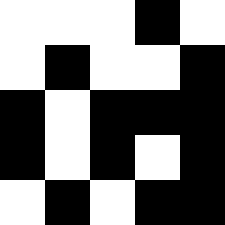[["white", "white", "white", "black", "white"], ["white", "black", "white", "white", "black"], ["black", "white", "black", "black", "black"], ["black", "white", "black", "white", "black"], ["white", "black", "white", "black", "black"]]